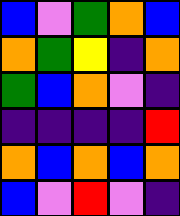[["blue", "violet", "green", "orange", "blue"], ["orange", "green", "yellow", "indigo", "orange"], ["green", "blue", "orange", "violet", "indigo"], ["indigo", "indigo", "indigo", "indigo", "red"], ["orange", "blue", "orange", "blue", "orange"], ["blue", "violet", "red", "violet", "indigo"]]